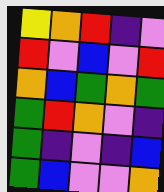[["yellow", "orange", "red", "indigo", "violet"], ["red", "violet", "blue", "violet", "red"], ["orange", "blue", "green", "orange", "green"], ["green", "red", "orange", "violet", "indigo"], ["green", "indigo", "violet", "indigo", "blue"], ["green", "blue", "violet", "violet", "orange"]]